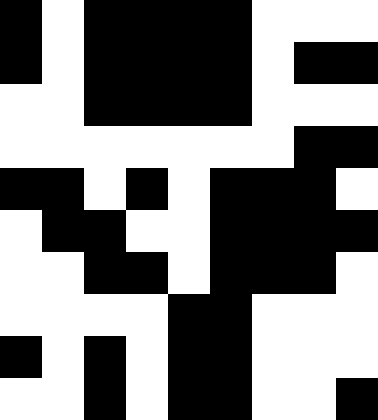[["black", "white", "black", "black", "black", "black", "white", "white", "white"], ["black", "white", "black", "black", "black", "black", "white", "black", "black"], ["white", "white", "black", "black", "black", "black", "white", "white", "white"], ["white", "white", "white", "white", "white", "white", "white", "black", "black"], ["black", "black", "white", "black", "white", "black", "black", "black", "white"], ["white", "black", "black", "white", "white", "black", "black", "black", "black"], ["white", "white", "black", "black", "white", "black", "black", "black", "white"], ["white", "white", "white", "white", "black", "black", "white", "white", "white"], ["black", "white", "black", "white", "black", "black", "white", "white", "white"], ["white", "white", "black", "white", "black", "black", "white", "white", "black"]]